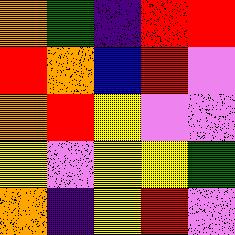[["orange", "green", "indigo", "red", "red"], ["red", "orange", "blue", "red", "violet"], ["orange", "red", "yellow", "violet", "violet"], ["yellow", "violet", "yellow", "yellow", "green"], ["orange", "indigo", "yellow", "red", "violet"]]